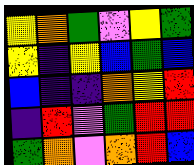[["yellow", "orange", "green", "violet", "yellow", "green"], ["yellow", "indigo", "yellow", "blue", "green", "blue"], ["blue", "indigo", "indigo", "orange", "yellow", "red"], ["indigo", "red", "violet", "green", "red", "red"], ["green", "orange", "violet", "orange", "red", "blue"]]